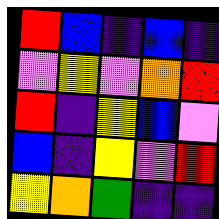[["red", "blue", "indigo", "blue", "indigo"], ["violet", "yellow", "violet", "orange", "red"], ["red", "indigo", "yellow", "blue", "violet"], ["blue", "indigo", "yellow", "violet", "red"], ["yellow", "orange", "green", "indigo", "indigo"]]